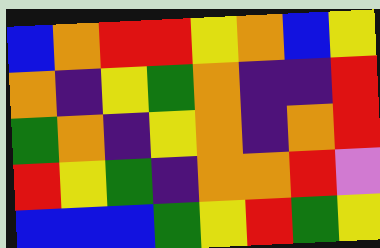[["blue", "orange", "red", "red", "yellow", "orange", "blue", "yellow"], ["orange", "indigo", "yellow", "green", "orange", "indigo", "indigo", "red"], ["green", "orange", "indigo", "yellow", "orange", "indigo", "orange", "red"], ["red", "yellow", "green", "indigo", "orange", "orange", "red", "violet"], ["blue", "blue", "blue", "green", "yellow", "red", "green", "yellow"]]